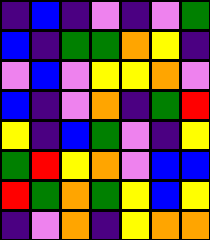[["indigo", "blue", "indigo", "violet", "indigo", "violet", "green"], ["blue", "indigo", "green", "green", "orange", "yellow", "indigo"], ["violet", "blue", "violet", "yellow", "yellow", "orange", "violet"], ["blue", "indigo", "violet", "orange", "indigo", "green", "red"], ["yellow", "indigo", "blue", "green", "violet", "indigo", "yellow"], ["green", "red", "yellow", "orange", "violet", "blue", "blue"], ["red", "green", "orange", "green", "yellow", "blue", "yellow"], ["indigo", "violet", "orange", "indigo", "yellow", "orange", "orange"]]